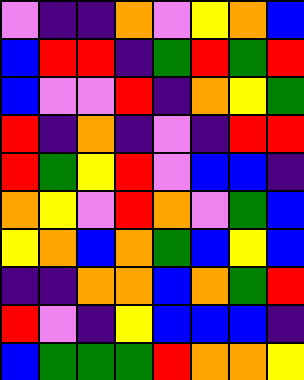[["violet", "indigo", "indigo", "orange", "violet", "yellow", "orange", "blue"], ["blue", "red", "red", "indigo", "green", "red", "green", "red"], ["blue", "violet", "violet", "red", "indigo", "orange", "yellow", "green"], ["red", "indigo", "orange", "indigo", "violet", "indigo", "red", "red"], ["red", "green", "yellow", "red", "violet", "blue", "blue", "indigo"], ["orange", "yellow", "violet", "red", "orange", "violet", "green", "blue"], ["yellow", "orange", "blue", "orange", "green", "blue", "yellow", "blue"], ["indigo", "indigo", "orange", "orange", "blue", "orange", "green", "red"], ["red", "violet", "indigo", "yellow", "blue", "blue", "blue", "indigo"], ["blue", "green", "green", "green", "red", "orange", "orange", "yellow"]]